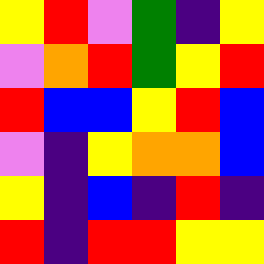[["yellow", "red", "violet", "green", "indigo", "yellow"], ["violet", "orange", "red", "green", "yellow", "red"], ["red", "blue", "blue", "yellow", "red", "blue"], ["violet", "indigo", "yellow", "orange", "orange", "blue"], ["yellow", "indigo", "blue", "indigo", "red", "indigo"], ["red", "indigo", "red", "red", "yellow", "yellow"]]